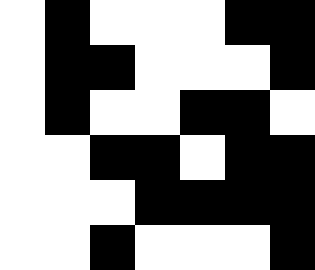[["white", "black", "white", "white", "white", "black", "black"], ["white", "black", "black", "white", "white", "white", "black"], ["white", "black", "white", "white", "black", "black", "white"], ["white", "white", "black", "black", "white", "black", "black"], ["white", "white", "white", "black", "black", "black", "black"], ["white", "white", "black", "white", "white", "white", "black"]]